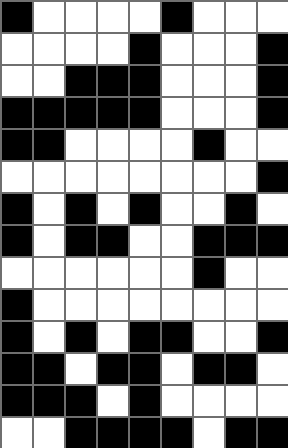[["black", "white", "white", "white", "white", "black", "white", "white", "white"], ["white", "white", "white", "white", "black", "white", "white", "white", "black"], ["white", "white", "black", "black", "black", "white", "white", "white", "black"], ["black", "black", "black", "black", "black", "white", "white", "white", "black"], ["black", "black", "white", "white", "white", "white", "black", "white", "white"], ["white", "white", "white", "white", "white", "white", "white", "white", "black"], ["black", "white", "black", "white", "black", "white", "white", "black", "white"], ["black", "white", "black", "black", "white", "white", "black", "black", "black"], ["white", "white", "white", "white", "white", "white", "black", "white", "white"], ["black", "white", "white", "white", "white", "white", "white", "white", "white"], ["black", "white", "black", "white", "black", "black", "white", "white", "black"], ["black", "black", "white", "black", "black", "white", "black", "black", "white"], ["black", "black", "black", "white", "black", "white", "white", "white", "white"], ["white", "white", "black", "black", "black", "black", "white", "black", "black"]]